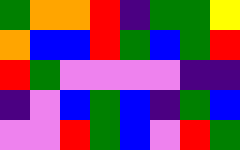[["green", "orange", "orange", "red", "indigo", "green", "green", "yellow"], ["orange", "blue", "blue", "red", "green", "blue", "green", "red"], ["red", "green", "violet", "violet", "violet", "violet", "indigo", "indigo"], ["indigo", "violet", "blue", "green", "blue", "indigo", "green", "blue"], ["violet", "violet", "red", "green", "blue", "violet", "red", "green"]]